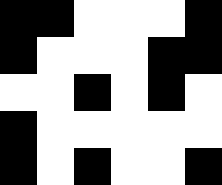[["black", "black", "white", "white", "white", "black"], ["black", "white", "white", "white", "black", "black"], ["white", "white", "black", "white", "black", "white"], ["black", "white", "white", "white", "white", "white"], ["black", "white", "black", "white", "white", "black"]]